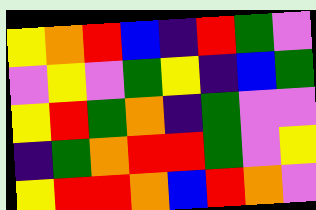[["yellow", "orange", "red", "blue", "indigo", "red", "green", "violet"], ["violet", "yellow", "violet", "green", "yellow", "indigo", "blue", "green"], ["yellow", "red", "green", "orange", "indigo", "green", "violet", "violet"], ["indigo", "green", "orange", "red", "red", "green", "violet", "yellow"], ["yellow", "red", "red", "orange", "blue", "red", "orange", "violet"]]